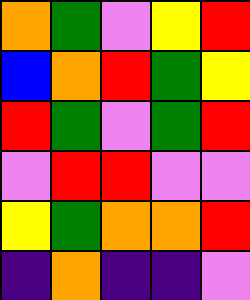[["orange", "green", "violet", "yellow", "red"], ["blue", "orange", "red", "green", "yellow"], ["red", "green", "violet", "green", "red"], ["violet", "red", "red", "violet", "violet"], ["yellow", "green", "orange", "orange", "red"], ["indigo", "orange", "indigo", "indigo", "violet"]]